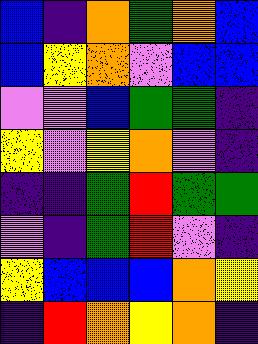[["blue", "indigo", "orange", "green", "orange", "blue"], ["blue", "yellow", "orange", "violet", "blue", "blue"], ["violet", "violet", "blue", "green", "green", "indigo"], ["yellow", "violet", "yellow", "orange", "violet", "indigo"], ["indigo", "indigo", "green", "red", "green", "green"], ["violet", "indigo", "green", "red", "violet", "indigo"], ["yellow", "blue", "blue", "blue", "orange", "yellow"], ["indigo", "red", "orange", "yellow", "orange", "indigo"]]